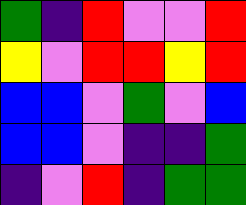[["green", "indigo", "red", "violet", "violet", "red"], ["yellow", "violet", "red", "red", "yellow", "red"], ["blue", "blue", "violet", "green", "violet", "blue"], ["blue", "blue", "violet", "indigo", "indigo", "green"], ["indigo", "violet", "red", "indigo", "green", "green"]]